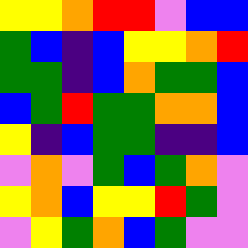[["yellow", "yellow", "orange", "red", "red", "violet", "blue", "blue"], ["green", "blue", "indigo", "blue", "yellow", "yellow", "orange", "red"], ["green", "green", "indigo", "blue", "orange", "green", "green", "blue"], ["blue", "green", "red", "green", "green", "orange", "orange", "blue"], ["yellow", "indigo", "blue", "green", "green", "indigo", "indigo", "blue"], ["violet", "orange", "violet", "green", "blue", "green", "orange", "violet"], ["yellow", "orange", "blue", "yellow", "yellow", "red", "green", "violet"], ["violet", "yellow", "green", "orange", "blue", "green", "violet", "violet"]]